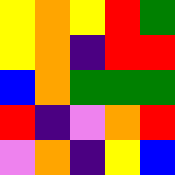[["yellow", "orange", "yellow", "red", "green"], ["yellow", "orange", "indigo", "red", "red"], ["blue", "orange", "green", "green", "green"], ["red", "indigo", "violet", "orange", "red"], ["violet", "orange", "indigo", "yellow", "blue"]]